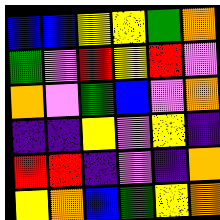[["blue", "blue", "yellow", "yellow", "green", "orange"], ["green", "violet", "red", "yellow", "red", "violet"], ["orange", "violet", "green", "blue", "violet", "orange"], ["indigo", "indigo", "yellow", "violet", "yellow", "indigo"], ["red", "red", "indigo", "violet", "indigo", "orange"], ["yellow", "orange", "blue", "green", "yellow", "orange"]]